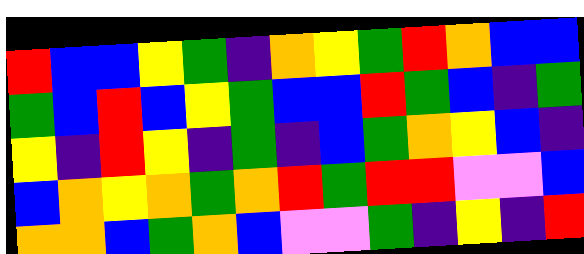[["red", "blue", "blue", "yellow", "green", "indigo", "orange", "yellow", "green", "red", "orange", "blue", "blue"], ["green", "blue", "red", "blue", "yellow", "green", "blue", "blue", "red", "green", "blue", "indigo", "green"], ["yellow", "indigo", "red", "yellow", "indigo", "green", "indigo", "blue", "green", "orange", "yellow", "blue", "indigo"], ["blue", "orange", "yellow", "orange", "green", "orange", "red", "green", "red", "red", "violet", "violet", "blue"], ["orange", "orange", "blue", "green", "orange", "blue", "violet", "violet", "green", "indigo", "yellow", "indigo", "red"]]